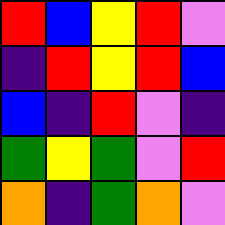[["red", "blue", "yellow", "red", "violet"], ["indigo", "red", "yellow", "red", "blue"], ["blue", "indigo", "red", "violet", "indigo"], ["green", "yellow", "green", "violet", "red"], ["orange", "indigo", "green", "orange", "violet"]]